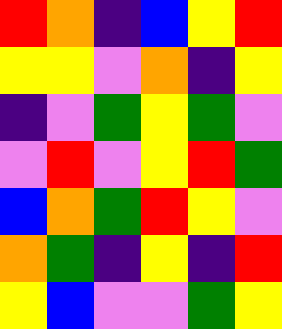[["red", "orange", "indigo", "blue", "yellow", "red"], ["yellow", "yellow", "violet", "orange", "indigo", "yellow"], ["indigo", "violet", "green", "yellow", "green", "violet"], ["violet", "red", "violet", "yellow", "red", "green"], ["blue", "orange", "green", "red", "yellow", "violet"], ["orange", "green", "indigo", "yellow", "indigo", "red"], ["yellow", "blue", "violet", "violet", "green", "yellow"]]